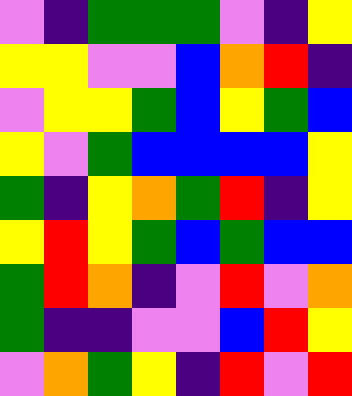[["violet", "indigo", "green", "green", "green", "violet", "indigo", "yellow"], ["yellow", "yellow", "violet", "violet", "blue", "orange", "red", "indigo"], ["violet", "yellow", "yellow", "green", "blue", "yellow", "green", "blue"], ["yellow", "violet", "green", "blue", "blue", "blue", "blue", "yellow"], ["green", "indigo", "yellow", "orange", "green", "red", "indigo", "yellow"], ["yellow", "red", "yellow", "green", "blue", "green", "blue", "blue"], ["green", "red", "orange", "indigo", "violet", "red", "violet", "orange"], ["green", "indigo", "indigo", "violet", "violet", "blue", "red", "yellow"], ["violet", "orange", "green", "yellow", "indigo", "red", "violet", "red"]]